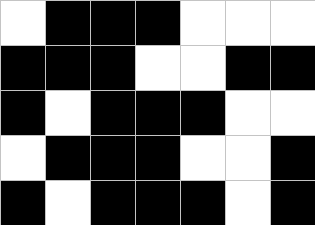[["white", "black", "black", "black", "white", "white", "white"], ["black", "black", "black", "white", "white", "black", "black"], ["black", "white", "black", "black", "black", "white", "white"], ["white", "black", "black", "black", "white", "white", "black"], ["black", "white", "black", "black", "black", "white", "black"]]